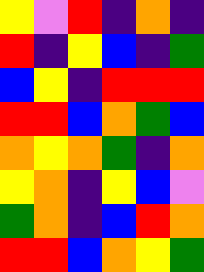[["yellow", "violet", "red", "indigo", "orange", "indigo"], ["red", "indigo", "yellow", "blue", "indigo", "green"], ["blue", "yellow", "indigo", "red", "red", "red"], ["red", "red", "blue", "orange", "green", "blue"], ["orange", "yellow", "orange", "green", "indigo", "orange"], ["yellow", "orange", "indigo", "yellow", "blue", "violet"], ["green", "orange", "indigo", "blue", "red", "orange"], ["red", "red", "blue", "orange", "yellow", "green"]]